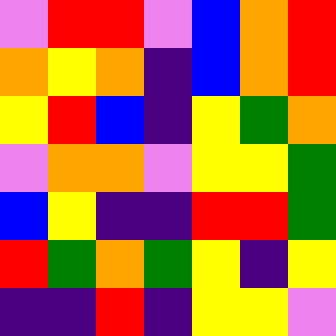[["violet", "red", "red", "violet", "blue", "orange", "red"], ["orange", "yellow", "orange", "indigo", "blue", "orange", "red"], ["yellow", "red", "blue", "indigo", "yellow", "green", "orange"], ["violet", "orange", "orange", "violet", "yellow", "yellow", "green"], ["blue", "yellow", "indigo", "indigo", "red", "red", "green"], ["red", "green", "orange", "green", "yellow", "indigo", "yellow"], ["indigo", "indigo", "red", "indigo", "yellow", "yellow", "violet"]]